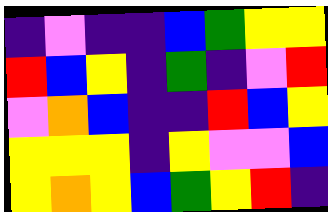[["indigo", "violet", "indigo", "indigo", "blue", "green", "yellow", "yellow"], ["red", "blue", "yellow", "indigo", "green", "indigo", "violet", "red"], ["violet", "orange", "blue", "indigo", "indigo", "red", "blue", "yellow"], ["yellow", "yellow", "yellow", "indigo", "yellow", "violet", "violet", "blue"], ["yellow", "orange", "yellow", "blue", "green", "yellow", "red", "indigo"]]